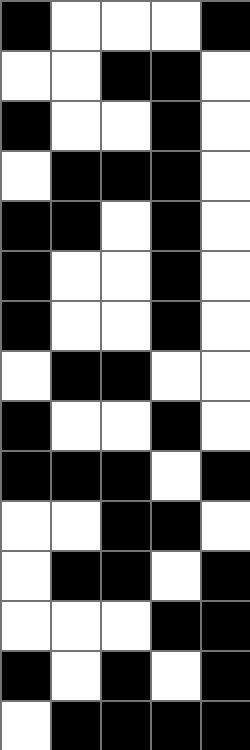[["black", "white", "white", "white", "black"], ["white", "white", "black", "black", "white"], ["black", "white", "white", "black", "white"], ["white", "black", "black", "black", "white"], ["black", "black", "white", "black", "white"], ["black", "white", "white", "black", "white"], ["black", "white", "white", "black", "white"], ["white", "black", "black", "white", "white"], ["black", "white", "white", "black", "white"], ["black", "black", "black", "white", "black"], ["white", "white", "black", "black", "white"], ["white", "black", "black", "white", "black"], ["white", "white", "white", "black", "black"], ["black", "white", "black", "white", "black"], ["white", "black", "black", "black", "black"]]